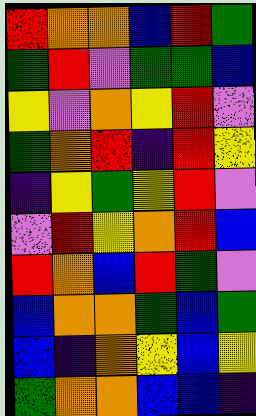[["red", "orange", "orange", "blue", "red", "green"], ["green", "red", "violet", "green", "green", "blue"], ["yellow", "violet", "orange", "yellow", "red", "violet"], ["green", "orange", "red", "indigo", "red", "yellow"], ["indigo", "yellow", "green", "yellow", "red", "violet"], ["violet", "red", "yellow", "orange", "red", "blue"], ["red", "orange", "blue", "red", "green", "violet"], ["blue", "orange", "orange", "green", "blue", "green"], ["blue", "indigo", "orange", "yellow", "blue", "yellow"], ["green", "orange", "orange", "blue", "blue", "indigo"]]